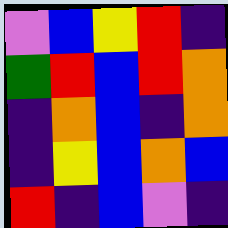[["violet", "blue", "yellow", "red", "indigo"], ["green", "red", "blue", "red", "orange"], ["indigo", "orange", "blue", "indigo", "orange"], ["indigo", "yellow", "blue", "orange", "blue"], ["red", "indigo", "blue", "violet", "indigo"]]